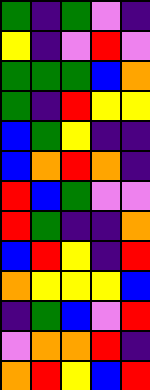[["green", "indigo", "green", "violet", "indigo"], ["yellow", "indigo", "violet", "red", "violet"], ["green", "green", "green", "blue", "orange"], ["green", "indigo", "red", "yellow", "yellow"], ["blue", "green", "yellow", "indigo", "indigo"], ["blue", "orange", "red", "orange", "indigo"], ["red", "blue", "green", "violet", "violet"], ["red", "green", "indigo", "indigo", "orange"], ["blue", "red", "yellow", "indigo", "red"], ["orange", "yellow", "yellow", "yellow", "blue"], ["indigo", "green", "blue", "violet", "red"], ["violet", "orange", "orange", "red", "indigo"], ["orange", "red", "yellow", "blue", "red"]]